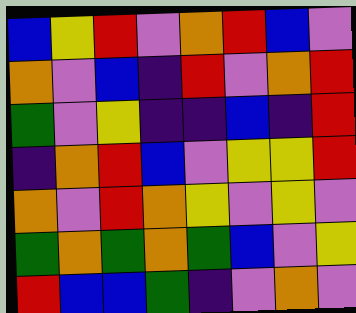[["blue", "yellow", "red", "violet", "orange", "red", "blue", "violet"], ["orange", "violet", "blue", "indigo", "red", "violet", "orange", "red"], ["green", "violet", "yellow", "indigo", "indigo", "blue", "indigo", "red"], ["indigo", "orange", "red", "blue", "violet", "yellow", "yellow", "red"], ["orange", "violet", "red", "orange", "yellow", "violet", "yellow", "violet"], ["green", "orange", "green", "orange", "green", "blue", "violet", "yellow"], ["red", "blue", "blue", "green", "indigo", "violet", "orange", "violet"]]